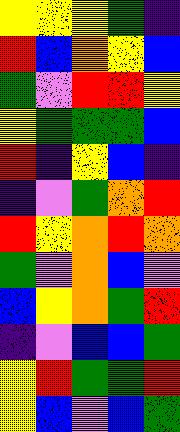[["yellow", "yellow", "yellow", "green", "indigo"], ["red", "blue", "orange", "yellow", "blue"], ["green", "violet", "red", "red", "yellow"], ["yellow", "green", "green", "green", "blue"], ["red", "indigo", "yellow", "blue", "indigo"], ["indigo", "violet", "green", "orange", "red"], ["red", "yellow", "orange", "red", "orange"], ["green", "violet", "orange", "blue", "violet"], ["blue", "yellow", "orange", "green", "red"], ["indigo", "violet", "blue", "blue", "green"], ["yellow", "red", "green", "green", "red"], ["yellow", "blue", "violet", "blue", "green"]]